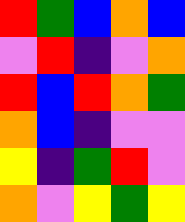[["red", "green", "blue", "orange", "blue"], ["violet", "red", "indigo", "violet", "orange"], ["red", "blue", "red", "orange", "green"], ["orange", "blue", "indigo", "violet", "violet"], ["yellow", "indigo", "green", "red", "violet"], ["orange", "violet", "yellow", "green", "yellow"]]